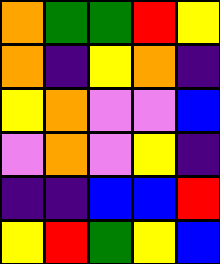[["orange", "green", "green", "red", "yellow"], ["orange", "indigo", "yellow", "orange", "indigo"], ["yellow", "orange", "violet", "violet", "blue"], ["violet", "orange", "violet", "yellow", "indigo"], ["indigo", "indigo", "blue", "blue", "red"], ["yellow", "red", "green", "yellow", "blue"]]